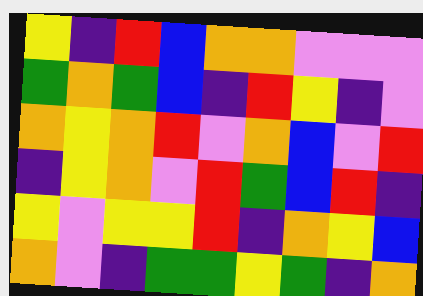[["yellow", "indigo", "red", "blue", "orange", "orange", "violet", "violet", "violet"], ["green", "orange", "green", "blue", "indigo", "red", "yellow", "indigo", "violet"], ["orange", "yellow", "orange", "red", "violet", "orange", "blue", "violet", "red"], ["indigo", "yellow", "orange", "violet", "red", "green", "blue", "red", "indigo"], ["yellow", "violet", "yellow", "yellow", "red", "indigo", "orange", "yellow", "blue"], ["orange", "violet", "indigo", "green", "green", "yellow", "green", "indigo", "orange"]]